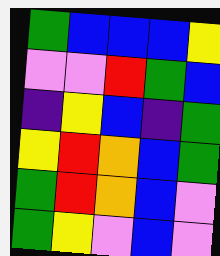[["green", "blue", "blue", "blue", "yellow"], ["violet", "violet", "red", "green", "blue"], ["indigo", "yellow", "blue", "indigo", "green"], ["yellow", "red", "orange", "blue", "green"], ["green", "red", "orange", "blue", "violet"], ["green", "yellow", "violet", "blue", "violet"]]